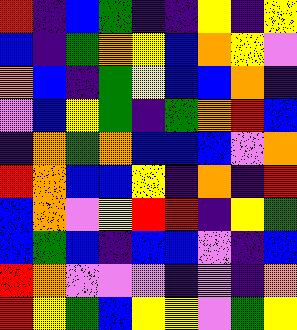[["red", "indigo", "blue", "green", "indigo", "indigo", "yellow", "indigo", "yellow"], ["blue", "indigo", "green", "orange", "yellow", "blue", "orange", "yellow", "violet"], ["orange", "blue", "indigo", "green", "yellow", "blue", "blue", "orange", "indigo"], ["violet", "blue", "yellow", "green", "indigo", "green", "orange", "red", "blue"], ["indigo", "orange", "green", "orange", "blue", "blue", "blue", "violet", "orange"], ["red", "orange", "blue", "blue", "yellow", "indigo", "orange", "indigo", "red"], ["blue", "orange", "violet", "yellow", "red", "red", "indigo", "yellow", "green"], ["blue", "green", "blue", "indigo", "blue", "blue", "violet", "indigo", "blue"], ["red", "orange", "violet", "violet", "violet", "indigo", "violet", "indigo", "orange"], ["red", "yellow", "green", "blue", "yellow", "yellow", "violet", "green", "yellow"]]